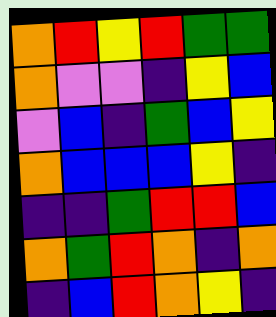[["orange", "red", "yellow", "red", "green", "green"], ["orange", "violet", "violet", "indigo", "yellow", "blue"], ["violet", "blue", "indigo", "green", "blue", "yellow"], ["orange", "blue", "blue", "blue", "yellow", "indigo"], ["indigo", "indigo", "green", "red", "red", "blue"], ["orange", "green", "red", "orange", "indigo", "orange"], ["indigo", "blue", "red", "orange", "yellow", "indigo"]]